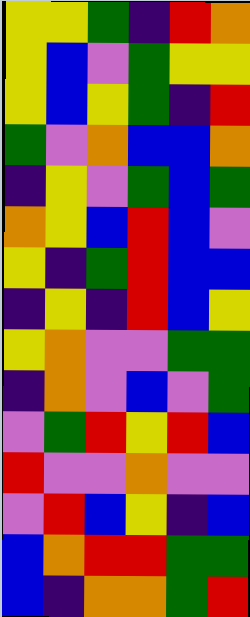[["yellow", "yellow", "green", "indigo", "red", "orange"], ["yellow", "blue", "violet", "green", "yellow", "yellow"], ["yellow", "blue", "yellow", "green", "indigo", "red"], ["green", "violet", "orange", "blue", "blue", "orange"], ["indigo", "yellow", "violet", "green", "blue", "green"], ["orange", "yellow", "blue", "red", "blue", "violet"], ["yellow", "indigo", "green", "red", "blue", "blue"], ["indigo", "yellow", "indigo", "red", "blue", "yellow"], ["yellow", "orange", "violet", "violet", "green", "green"], ["indigo", "orange", "violet", "blue", "violet", "green"], ["violet", "green", "red", "yellow", "red", "blue"], ["red", "violet", "violet", "orange", "violet", "violet"], ["violet", "red", "blue", "yellow", "indigo", "blue"], ["blue", "orange", "red", "red", "green", "green"], ["blue", "indigo", "orange", "orange", "green", "red"]]